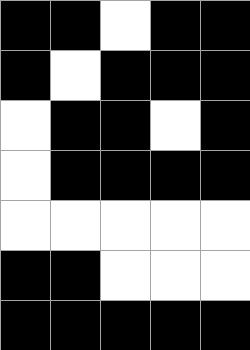[["black", "black", "white", "black", "black"], ["black", "white", "black", "black", "black"], ["white", "black", "black", "white", "black"], ["white", "black", "black", "black", "black"], ["white", "white", "white", "white", "white"], ["black", "black", "white", "white", "white"], ["black", "black", "black", "black", "black"]]